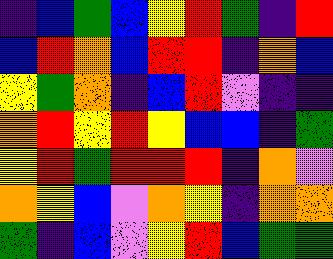[["indigo", "blue", "green", "blue", "yellow", "red", "green", "indigo", "red"], ["blue", "red", "orange", "blue", "red", "red", "indigo", "orange", "blue"], ["yellow", "green", "orange", "indigo", "blue", "red", "violet", "indigo", "indigo"], ["orange", "red", "yellow", "red", "yellow", "blue", "blue", "indigo", "green"], ["yellow", "red", "green", "red", "red", "red", "indigo", "orange", "violet"], ["orange", "yellow", "blue", "violet", "orange", "yellow", "indigo", "orange", "orange"], ["green", "indigo", "blue", "violet", "yellow", "red", "blue", "green", "green"]]